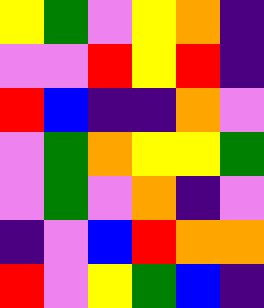[["yellow", "green", "violet", "yellow", "orange", "indigo"], ["violet", "violet", "red", "yellow", "red", "indigo"], ["red", "blue", "indigo", "indigo", "orange", "violet"], ["violet", "green", "orange", "yellow", "yellow", "green"], ["violet", "green", "violet", "orange", "indigo", "violet"], ["indigo", "violet", "blue", "red", "orange", "orange"], ["red", "violet", "yellow", "green", "blue", "indigo"]]